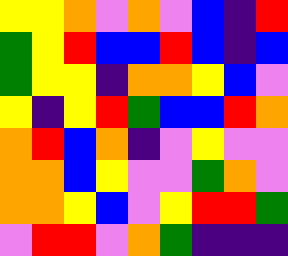[["yellow", "yellow", "orange", "violet", "orange", "violet", "blue", "indigo", "red"], ["green", "yellow", "red", "blue", "blue", "red", "blue", "indigo", "blue"], ["green", "yellow", "yellow", "indigo", "orange", "orange", "yellow", "blue", "violet"], ["yellow", "indigo", "yellow", "red", "green", "blue", "blue", "red", "orange"], ["orange", "red", "blue", "orange", "indigo", "violet", "yellow", "violet", "violet"], ["orange", "orange", "blue", "yellow", "violet", "violet", "green", "orange", "violet"], ["orange", "orange", "yellow", "blue", "violet", "yellow", "red", "red", "green"], ["violet", "red", "red", "violet", "orange", "green", "indigo", "indigo", "indigo"]]